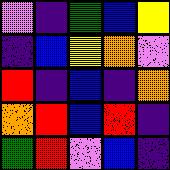[["violet", "indigo", "green", "blue", "yellow"], ["indigo", "blue", "yellow", "orange", "violet"], ["red", "indigo", "blue", "indigo", "orange"], ["orange", "red", "blue", "red", "indigo"], ["green", "red", "violet", "blue", "indigo"]]